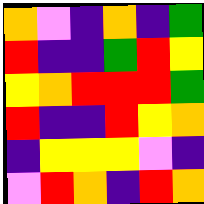[["orange", "violet", "indigo", "orange", "indigo", "green"], ["red", "indigo", "indigo", "green", "red", "yellow"], ["yellow", "orange", "red", "red", "red", "green"], ["red", "indigo", "indigo", "red", "yellow", "orange"], ["indigo", "yellow", "yellow", "yellow", "violet", "indigo"], ["violet", "red", "orange", "indigo", "red", "orange"]]